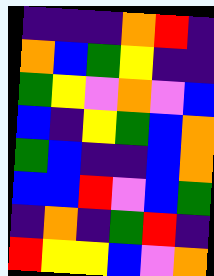[["indigo", "indigo", "indigo", "orange", "red", "indigo"], ["orange", "blue", "green", "yellow", "indigo", "indigo"], ["green", "yellow", "violet", "orange", "violet", "blue"], ["blue", "indigo", "yellow", "green", "blue", "orange"], ["green", "blue", "indigo", "indigo", "blue", "orange"], ["blue", "blue", "red", "violet", "blue", "green"], ["indigo", "orange", "indigo", "green", "red", "indigo"], ["red", "yellow", "yellow", "blue", "violet", "orange"]]